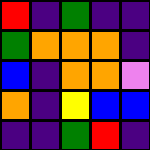[["red", "indigo", "green", "indigo", "indigo"], ["green", "orange", "orange", "orange", "indigo"], ["blue", "indigo", "orange", "orange", "violet"], ["orange", "indigo", "yellow", "blue", "blue"], ["indigo", "indigo", "green", "red", "indigo"]]